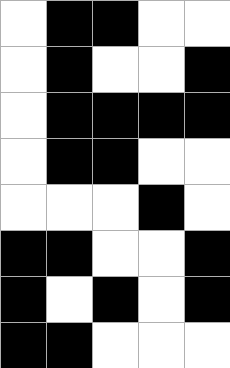[["white", "black", "black", "white", "white"], ["white", "black", "white", "white", "black"], ["white", "black", "black", "black", "black"], ["white", "black", "black", "white", "white"], ["white", "white", "white", "black", "white"], ["black", "black", "white", "white", "black"], ["black", "white", "black", "white", "black"], ["black", "black", "white", "white", "white"]]